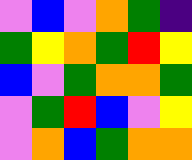[["violet", "blue", "violet", "orange", "green", "indigo"], ["green", "yellow", "orange", "green", "red", "yellow"], ["blue", "violet", "green", "orange", "orange", "green"], ["violet", "green", "red", "blue", "violet", "yellow"], ["violet", "orange", "blue", "green", "orange", "orange"]]